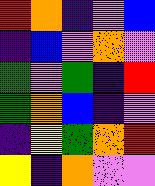[["red", "orange", "indigo", "violet", "blue"], ["indigo", "blue", "violet", "orange", "violet"], ["green", "violet", "green", "indigo", "red"], ["green", "orange", "blue", "indigo", "violet"], ["indigo", "yellow", "green", "orange", "red"], ["yellow", "indigo", "orange", "violet", "violet"]]